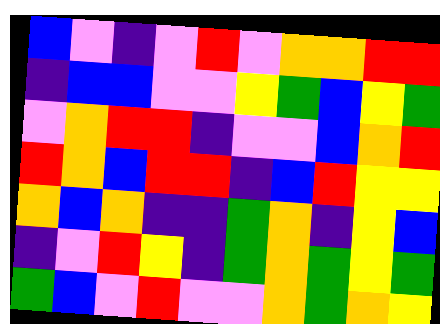[["blue", "violet", "indigo", "violet", "red", "violet", "orange", "orange", "red", "red"], ["indigo", "blue", "blue", "violet", "violet", "yellow", "green", "blue", "yellow", "green"], ["violet", "orange", "red", "red", "indigo", "violet", "violet", "blue", "orange", "red"], ["red", "orange", "blue", "red", "red", "indigo", "blue", "red", "yellow", "yellow"], ["orange", "blue", "orange", "indigo", "indigo", "green", "orange", "indigo", "yellow", "blue"], ["indigo", "violet", "red", "yellow", "indigo", "green", "orange", "green", "yellow", "green"], ["green", "blue", "violet", "red", "violet", "violet", "orange", "green", "orange", "yellow"]]